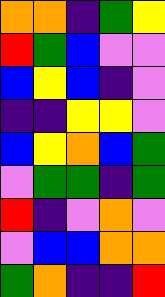[["orange", "orange", "indigo", "green", "yellow"], ["red", "green", "blue", "violet", "violet"], ["blue", "yellow", "blue", "indigo", "violet"], ["indigo", "indigo", "yellow", "yellow", "violet"], ["blue", "yellow", "orange", "blue", "green"], ["violet", "green", "green", "indigo", "green"], ["red", "indigo", "violet", "orange", "violet"], ["violet", "blue", "blue", "orange", "orange"], ["green", "orange", "indigo", "indigo", "red"]]